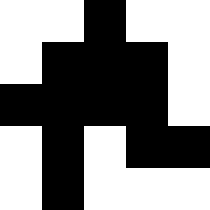[["white", "white", "black", "white", "white"], ["white", "black", "black", "black", "white"], ["black", "black", "black", "black", "white"], ["white", "black", "white", "black", "black"], ["white", "black", "white", "white", "white"]]